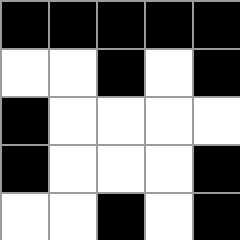[["black", "black", "black", "black", "black"], ["white", "white", "black", "white", "black"], ["black", "white", "white", "white", "white"], ["black", "white", "white", "white", "black"], ["white", "white", "black", "white", "black"]]